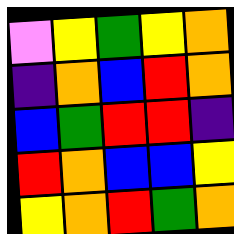[["violet", "yellow", "green", "yellow", "orange"], ["indigo", "orange", "blue", "red", "orange"], ["blue", "green", "red", "red", "indigo"], ["red", "orange", "blue", "blue", "yellow"], ["yellow", "orange", "red", "green", "orange"]]